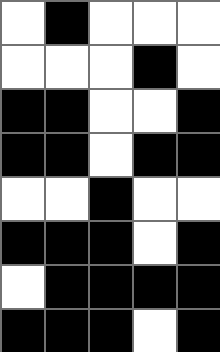[["white", "black", "white", "white", "white"], ["white", "white", "white", "black", "white"], ["black", "black", "white", "white", "black"], ["black", "black", "white", "black", "black"], ["white", "white", "black", "white", "white"], ["black", "black", "black", "white", "black"], ["white", "black", "black", "black", "black"], ["black", "black", "black", "white", "black"]]